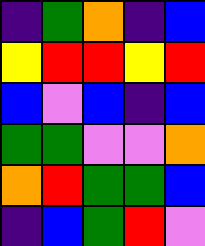[["indigo", "green", "orange", "indigo", "blue"], ["yellow", "red", "red", "yellow", "red"], ["blue", "violet", "blue", "indigo", "blue"], ["green", "green", "violet", "violet", "orange"], ["orange", "red", "green", "green", "blue"], ["indigo", "blue", "green", "red", "violet"]]